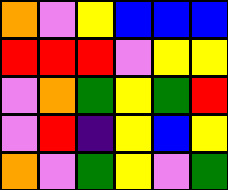[["orange", "violet", "yellow", "blue", "blue", "blue"], ["red", "red", "red", "violet", "yellow", "yellow"], ["violet", "orange", "green", "yellow", "green", "red"], ["violet", "red", "indigo", "yellow", "blue", "yellow"], ["orange", "violet", "green", "yellow", "violet", "green"]]